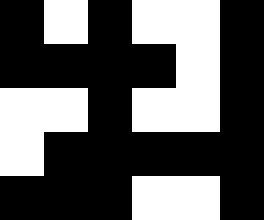[["black", "white", "black", "white", "white", "black"], ["black", "black", "black", "black", "white", "black"], ["white", "white", "black", "white", "white", "black"], ["white", "black", "black", "black", "black", "black"], ["black", "black", "black", "white", "white", "black"]]